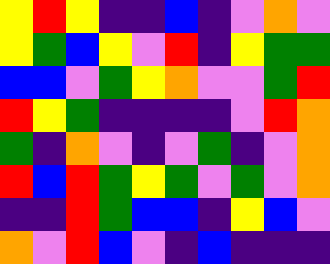[["yellow", "red", "yellow", "indigo", "indigo", "blue", "indigo", "violet", "orange", "violet"], ["yellow", "green", "blue", "yellow", "violet", "red", "indigo", "yellow", "green", "green"], ["blue", "blue", "violet", "green", "yellow", "orange", "violet", "violet", "green", "red"], ["red", "yellow", "green", "indigo", "indigo", "indigo", "indigo", "violet", "red", "orange"], ["green", "indigo", "orange", "violet", "indigo", "violet", "green", "indigo", "violet", "orange"], ["red", "blue", "red", "green", "yellow", "green", "violet", "green", "violet", "orange"], ["indigo", "indigo", "red", "green", "blue", "blue", "indigo", "yellow", "blue", "violet"], ["orange", "violet", "red", "blue", "violet", "indigo", "blue", "indigo", "indigo", "indigo"]]